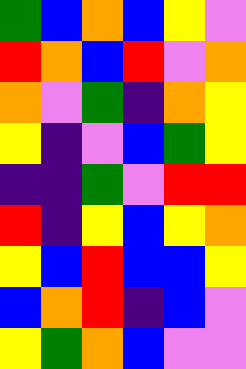[["green", "blue", "orange", "blue", "yellow", "violet"], ["red", "orange", "blue", "red", "violet", "orange"], ["orange", "violet", "green", "indigo", "orange", "yellow"], ["yellow", "indigo", "violet", "blue", "green", "yellow"], ["indigo", "indigo", "green", "violet", "red", "red"], ["red", "indigo", "yellow", "blue", "yellow", "orange"], ["yellow", "blue", "red", "blue", "blue", "yellow"], ["blue", "orange", "red", "indigo", "blue", "violet"], ["yellow", "green", "orange", "blue", "violet", "violet"]]